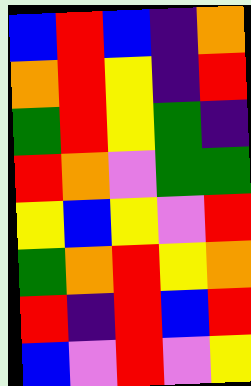[["blue", "red", "blue", "indigo", "orange"], ["orange", "red", "yellow", "indigo", "red"], ["green", "red", "yellow", "green", "indigo"], ["red", "orange", "violet", "green", "green"], ["yellow", "blue", "yellow", "violet", "red"], ["green", "orange", "red", "yellow", "orange"], ["red", "indigo", "red", "blue", "red"], ["blue", "violet", "red", "violet", "yellow"]]